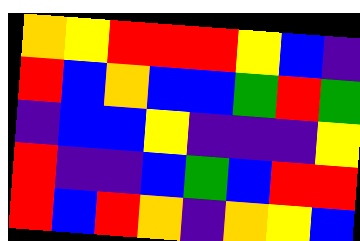[["orange", "yellow", "red", "red", "red", "yellow", "blue", "indigo"], ["red", "blue", "orange", "blue", "blue", "green", "red", "green"], ["indigo", "blue", "blue", "yellow", "indigo", "indigo", "indigo", "yellow"], ["red", "indigo", "indigo", "blue", "green", "blue", "red", "red"], ["red", "blue", "red", "orange", "indigo", "orange", "yellow", "blue"]]